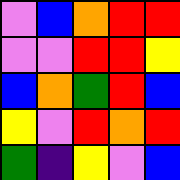[["violet", "blue", "orange", "red", "red"], ["violet", "violet", "red", "red", "yellow"], ["blue", "orange", "green", "red", "blue"], ["yellow", "violet", "red", "orange", "red"], ["green", "indigo", "yellow", "violet", "blue"]]